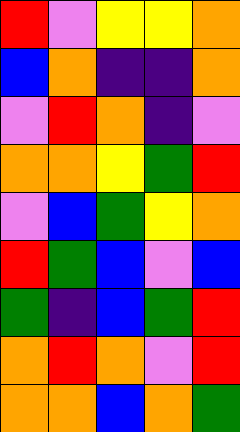[["red", "violet", "yellow", "yellow", "orange"], ["blue", "orange", "indigo", "indigo", "orange"], ["violet", "red", "orange", "indigo", "violet"], ["orange", "orange", "yellow", "green", "red"], ["violet", "blue", "green", "yellow", "orange"], ["red", "green", "blue", "violet", "blue"], ["green", "indigo", "blue", "green", "red"], ["orange", "red", "orange", "violet", "red"], ["orange", "orange", "blue", "orange", "green"]]